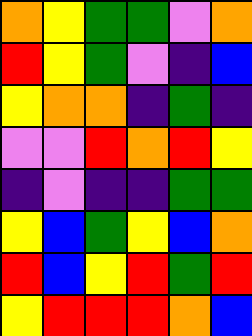[["orange", "yellow", "green", "green", "violet", "orange"], ["red", "yellow", "green", "violet", "indigo", "blue"], ["yellow", "orange", "orange", "indigo", "green", "indigo"], ["violet", "violet", "red", "orange", "red", "yellow"], ["indigo", "violet", "indigo", "indigo", "green", "green"], ["yellow", "blue", "green", "yellow", "blue", "orange"], ["red", "blue", "yellow", "red", "green", "red"], ["yellow", "red", "red", "red", "orange", "blue"]]